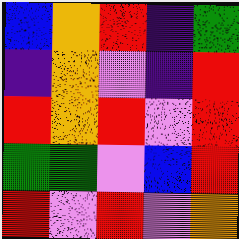[["blue", "orange", "red", "indigo", "green"], ["indigo", "orange", "violet", "indigo", "red"], ["red", "orange", "red", "violet", "red"], ["green", "green", "violet", "blue", "red"], ["red", "violet", "red", "violet", "orange"]]